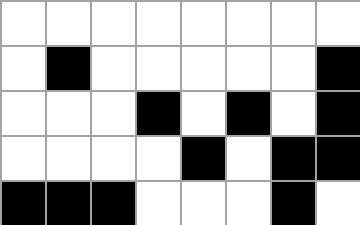[["white", "white", "white", "white", "white", "white", "white", "white"], ["white", "black", "white", "white", "white", "white", "white", "black"], ["white", "white", "white", "black", "white", "black", "white", "black"], ["white", "white", "white", "white", "black", "white", "black", "black"], ["black", "black", "black", "white", "white", "white", "black", "white"]]